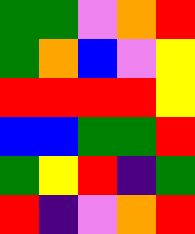[["green", "green", "violet", "orange", "red"], ["green", "orange", "blue", "violet", "yellow"], ["red", "red", "red", "red", "yellow"], ["blue", "blue", "green", "green", "red"], ["green", "yellow", "red", "indigo", "green"], ["red", "indigo", "violet", "orange", "red"]]